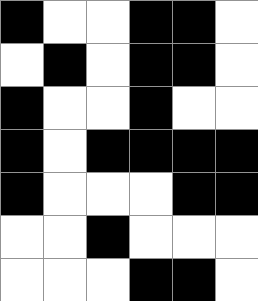[["black", "white", "white", "black", "black", "white"], ["white", "black", "white", "black", "black", "white"], ["black", "white", "white", "black", "white", "white"], ["black", "white", "black", "black", "black", "black"], ["black", "white", "white", "white", "black", "black"], ["white", "white", "black", "white", "white", "white"], ["white", "white", "white", "black", "black", "white"]]